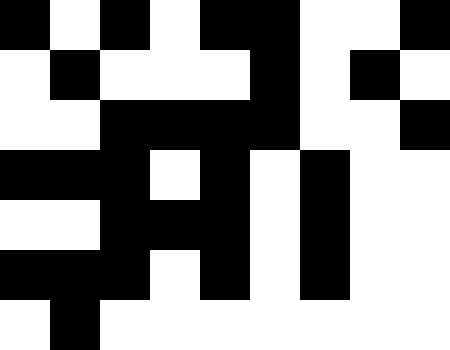[["black", "white", "black", "white", "black", "black", "white", "white", "black"], ["white", "black", "white", "white", "white", "black", "white", "black", "white"], ["white", "white", "black", "black", "black", "black", "white", "white", "black"], ["black", "black", "black", "white", "black", "white", "black", "white", "white"], ["white", "white", "black", "black", "black", "white", "black", "white", "white"], ["black", "black", "black", "white", "black", "white", "black", "white", "white"], ["white", "black", "white", "white", "white", "white", "white", "white", "white"]]